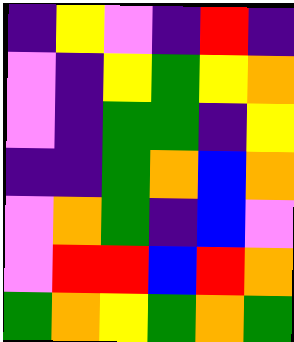[["indigo", "yellow", "violet", "indigo", "red", "indigo"], ["violet", "indigo", "yellow", "green", "yellow", "orange"], ["violet", "indigo", "green", "green", "indigo", "yellow"], ["indigo", "indigo", "green", "orange", "blue", "orange"], ["violet", "orange", "green", "indigo", "blue", "violet"], ["violet", "red", "red", "blue", "red", "orange"], ["green", "orange", "yellow", "green", "orange", "green"]]